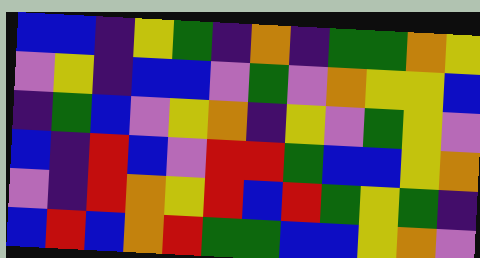[["blue", "blue", "indigo", "yellow", "green", "indigo", "orange", "indigo", "green", "green", "orange", "yellow"], ["violet", "yellow", "indigo", "blue", "blue", "violet", "green", "violet", "orange", "yellow", "yellow", "blue"], ["indigo", "green", "blue", "violet", "yellow", "orange", "indigo", "yellow", "violet", "green", "yellow", "violet"], ["blue", "indigo", "red", "blue", "violet", "red", "red", "green", "blue", "blue", "yellow", "orange"], ["violet", "indigo", "red", "orange", "yellow", "red", "blue", "red", "green", "yellow", "green", "indigo"], ["blue", "red", "blue", "orange", "red", "green", "green", "blue", "blue", "yellow", "orange", "violet"]]